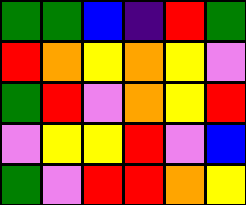[["green", "green", "blue", "indigo", "red", "green"], ["red", "orange", "yellow", "orange", "yellow", "violet"], ["green", "red", "violet", "orange", "yellow", "red"], ["violet", "yellow", "yellow", "red", "violet", "blue"], ["green", "violet", "red", "red", "orange", "yellow"]]